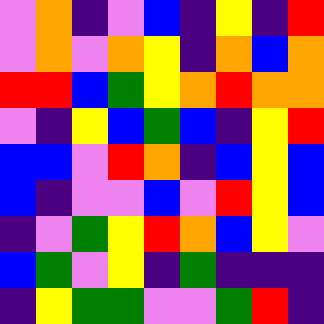[["violet", "orange", "indigo", "violet", "blue", "indigo", "yellow", "indigo", "red"], ["violet", "orange", "violet", "orange", "yellow", "indigo", "orange", "blue", "orange"], ["red", "red", "blue", "green", "yellow", "orange", "red", "orange", "orange"], ["violet", "indigo", "yellow", "blue", "green", "blue", "indigo", "yellow", "red"], ["blue", "blue", "violet", "red", "orange", "indigo", "blue", "yellow", "blue"], ["blue", "indigo", "violet", "violet", "blue", "violet", "red", "yellow", "blue"], ["indigo", "violet", "green", "yellow", "red", "orange", "blue", "yellow", "violet"], ["blue", "green", "violet", "yellow", "indigo", "green", "indigo", "indigo", "indigo"], ["indigo", "yellow", "green", "green", "violet", "violet", "green", "red", "indigo"]]